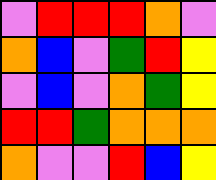[["violet", "red", "red", "red", "orange", "violet"], ["orange", "blue", "violet", "green", "red", "yellow"], ["violet", "blue", "violet", "orange", "green", "yellow"], ["red", "red", "green", "orange", "orange", "orange"], ["orange", "violet", "violet", "red", "blue", "yellow"]]